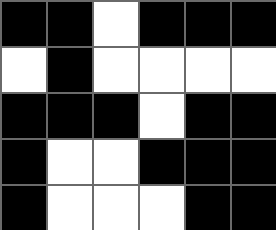[["black", "black", "white", "black", "black", "black"], ["white", "black", "white", "white", "white", "white"], ["black", "black", "black", "white", "black", "black"], ["black", "white", "white", "black", "black", "black"], ["black", "white", "white", "white", "black", "black"]]